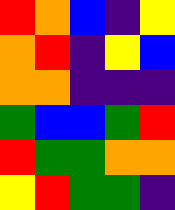[["red", "orange", "blue", "indigo", "yellow"], ["orange", "red", "indigo", "yellow", "blue"], ["orange", "orange", "indigo", "indigo", "indigo"], ["green", "blue", "blue", "green", "red"], ["red", "green", "green", "orange", "orange"], ["yellow", "red", "green", "green", "indigo"]]